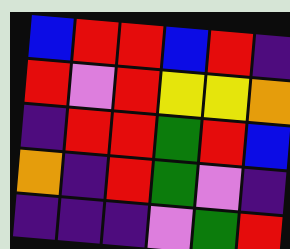[["blue", "red", "red", "blue", "red", "indigo"], ["red", "violet", "red", "yellow", "yellow", "orange"], ["indigo", "red", "red", "green", "red", "blue"], ["orange", "indigo", "red", "green", "violet", "indigo"], ["indigo", "indigo", "indigo", "violet", "green", "red"]]